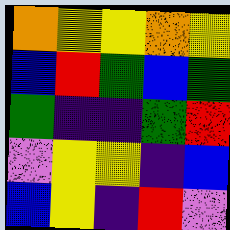[["orange", "yellow", "yellow", "orange", "yellow"], ["blue", "red", "green", "blue", "green"], ["green", "indigo", "indigo", "green", "red"], ["violet", "yellow", "yellow", "indigo", "blue"], ["blue", "yellow", "indigo", "red", "violet"]]